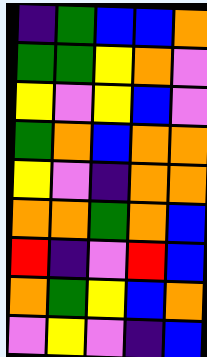[["indigo", "green", "blue", "blue", "orange"], ["green", "green", "yellow", "orange", "violet"], ["yellow", "violet", "yellow", "blue", "violet"], ["green", "orange", "blue", "orange", "orange"], ["yellow", "violet", "indigo", "orange", "orange"], ["orange", "orange", "green", "orange", "blue"], ["red", "indigo", "violet", "red", "blue"], ["orange", "green", "yellow", "blue", "orange"], ["violet", "yellow", "violet", "indigo", "blue"]]